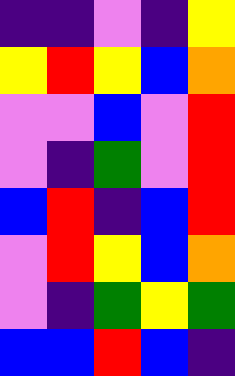[["indigo", "indigo", "violet", "indigo", "yellow"], ["yellow", "red", "yellow", "blue", "orange"], ["violet", "violet", "blue", "violet", "red"], ["violet", "indigo", "green", "violet", "red"], ["blue", "red", "indigo", "blue", "red"], ["violet", "red", "yellow", "blue", "orange"], ["violet", "indigo", "green", "yellow", "green"], ["blue", "blue", "red", "blue", "indigo"]]